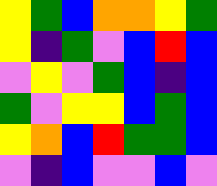[["yellow", "green", "blue", "orange", "orange", "yellow", "green"], ["yellow", "indigo", "green", "violet", "blue", "red", "blue"], ["violet", "yellow", "violet", "green", "blue", "indigo", "blue"], ["green", "violet", "yellow", "yellow", "blue", "green", "blue"], ["yellow", "orange", "blue", "red", "green", "green", "blue"], ["violet", "indigo", "blue", "violet", "violet", "blue", "violet"]]